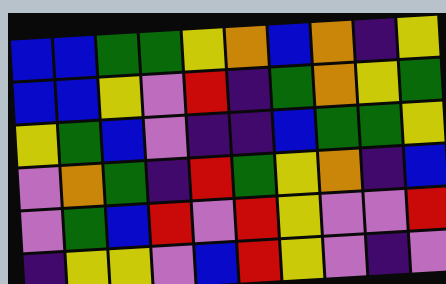[["blue", "blue", "green", "green", "yellow", "orange", "blue", "orange", "indigo", "yellow"], ["blue", "blue", "yellow", "violet", "red", "indigo", "green", "orange", "yellow", "green"], ["yellow", "green", "blue", "violet", "indigo", "indigo", "blue", "green", "green", "yellow"], ["violet", "orange", "green", "indigo", "red", "green", "yellow", "orange", "indigo", "blue"], ["violet", "green", "blue", "red", "violet", "red", "yellow", "violet", "violet", "red"], ["indigo", "yellow", "yellow", "violet", "blue", "red", "yellow", "violet", "indigo", "violet"]]